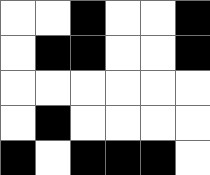[["white", "white", "black", "white", "white", "black"], ["white", "black", "black", "white", "white", "black"], ["white", "white", "white", "white", "white", "white"], ["white", "black", "white", "white", "white", "white"], ["black", "white", "black", "black", "black", "white"]]